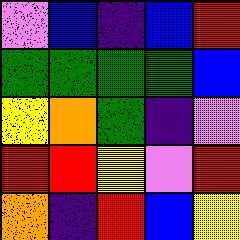[["violet", "blue", "indigo", "blue", "red"], ["green", "green", "green", "green", "blue"], ["yellow", "orange", "green", "indigo", "violet"], ["red", "red", "yellow", "violet", "red"], ["orange", "indigo", "red", "blue", "yellow"]]